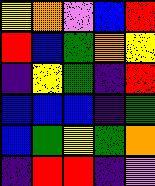[["yellow", "orange", "violet", "blue", "red"], ["red", "blue", "green", "orange", "yellow"], ["indigo", "yellow", "green", "indigo", "red"], ["blue", "blue", "blue", "indigo", "green"], ["blue", "green", "yellow", "green", "orange"], ["indigo", "red", "red", "indigo", "violet"]]